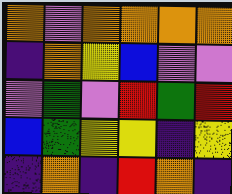[["orange", "violet", "orange", "orange", "orange", "orange"], ["indigo", "orange", "yellow", "blue", "violet", "violet"], ["violet", "green", "violet", "red", "green", "red"], ["blue", "green", "yellow", "yellow", "indigo", "yellow"], ["indigo", "orange", "indigo", "red", "orange", "indigo"]]